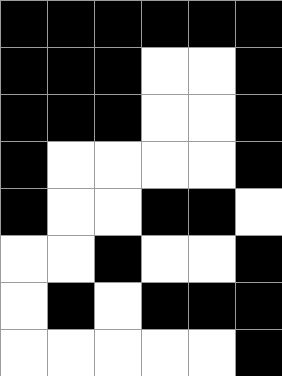[["black", "black", "black", "black", "black", "black"], ["black", "black", "black", "white", "white", "black"], ["black", "black", "black", "white", "white", "black"], ["black", "white", "white", "white", "white", "black"], ["black", "white", "white", "black", "black", "white"], ["white", "white", "black", "white", "white", "black"], ["white", "black", "white", "black", "black", "black"], ["white", "white", "white", "white", "white", "black"]]